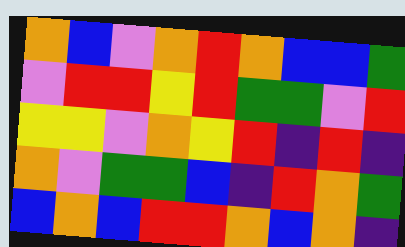[["orange", "blue", "violet", "orange", "red", "orange", "blue", "blue", "green"], ["violet", "red", "red", "yellow", "red", "green", "green", "violet", "red"], ["yellow", "yellow", "violet", "orange", "yellow", "red", "indigo", "red", "indigo"], ["orange", "violet", "green", "green", "blue", "indigo", "red", "orange", "green"], ["blue", "orange", "blue", "red", "red", "orange", "blue", "orange", "indigo"]]